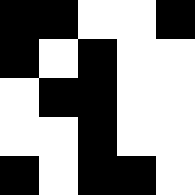[["black", "black", "white", "white", "black"], ["black", "white", "black", "white", "white"], ["white", "black", "black", "white", "white"], ["white", "white", "black", "white", "white"], ["black", "white", "black", "black", "white"]]